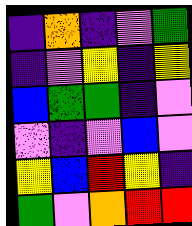[["indigo", "orange", "indigo", "violet", "green"], ["indigo", "violet", "yellow", "indigo", "yellow"], ["blue", "green", "green", "indigo", "violet"], ["violet", "indigo", "violet", "blue", "violet"], ["yellow", "blue", "red", "yellow", "indigo"], ["green", "violet", "orange", "red", "red"]]